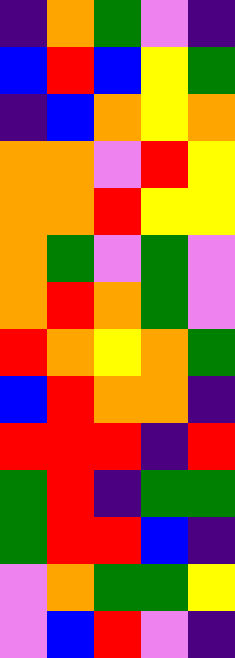[["indigo", "orange", "green", "violet", "indigo"], ["blue", "red", "blue", "yellow", "green"], ["indigo", "blue", "orange", "yellow", "orange"], ["orange", "orange", "violet", "red", "yellow"], ["orange", "orange", "red", "yellow", "yellow"], ["orange", "green", "violet", "green", "violet"], ["orange", "red", "orange", "green", "violet"], ["red", "orange", "yellow", "orange", "green"], ["blue", "red", "orange", "orange", "indigo"], ["red", "red", "red", "indigo", "red"], ["green", "red", "indigo", "green", "green"], ["green", "red", "red", "blue", "indigo"], ["violet", "orange", "green", "green", "yellow"], ["violet", "blue", "red", "violet", "indigo"]]